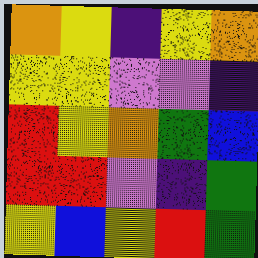[["orange", "yellow", "indigo", "yellow", "orange"], ["yellow", "yellow", "violet", "violet", "indigo"], ["red", "yellow", "orange", "green", "blue"], ["red", "red", "violet", "indigo", "green"], ["yellow", "blue", "yellow", "red", "green"]]